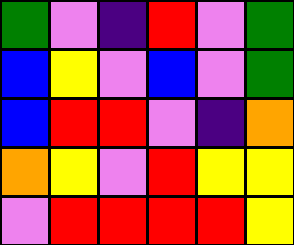[["green", "violet", "indigo", "red", "violet", "green"], ["blue", "yellow", "violet", "blue", "violet", "green"], ["blue", "red", "red", "violet", "indigo", "orange"], ["orange", "yellow", "violet", "red", "yellow", "yellow"], ["violet", "red", "red", "red", "red", "yellow"]]